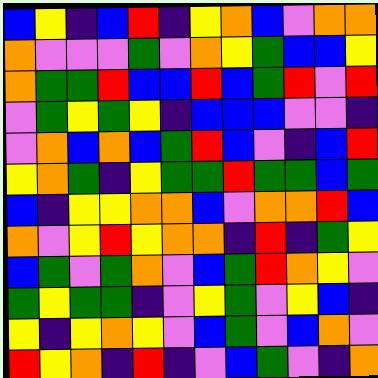[["blue", "yellow", "indigo", "blue", "red", "indigo", "yellow", "orange", "blue", "violet", "orange", "orange"], ["orange", "violet", "violet", "violet", "green", "violet", "orange", "yellow", "green", "blue", "blue", "yellow"], ["orange", "green", "green", "red", "blue", "blue", "red", "blue", "green", "red", "violet", "red"], ["violet", "green", "yellow", "green", "yellow", "indigo", "blue", "blue", "blue", "violet", "violet", "indigo"], ["violet", "orange", "blue", "orange", "blue", "green", "red", "blue", "violet", "indigo", "blue", "red"], ["yellow", "orange", "green", "indigo", "yellow", "green", "green", "red", "green", "green", "blue", "green"], ["blue", "indigo", "yellow", "yellow", "orange", "orange", "blue", "violet", "orange", "orange", "red", "blue"], ["orange", "violet", "yellow", "red", "yellow", "orange", "orange", "indigo", "red", "indigo", "green", "yellow"], ["blue", "green", "violet", "green", "orange", "violet", "blue", "green", "red", "orange", "yellow", "violet"], ["green", "yellow", "green", "green", "indigo", "violet", "yellow", "green", "violet", "yellow", "blue", "indigo"], ["yellow", "indigo", "yellow", "orange", "yellow", "violet", "blue", "green", "violet", "blue", "orange", "violet"], ["red", "yellow", "orange", "indigo", "red", "indigo", "violet", "blue", "green", "violet", "indigo", "orange"]]